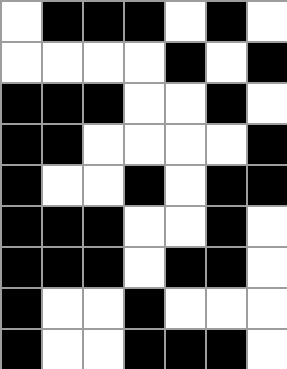[["white", "black", "black", "black", "white", "black", "white"], ["white", "white", "white", "white", "black", "white", "black"], ["black", "black", "black", "white", "white", "black", "white"], ["black", "black", "white", "white", "white", "white", "black"], ["black", "white", "white", "black", "white", "black", "black"], ["black", "black", "black", "white", "white", "black", "white"], ["black", "black", "black", "white", "black", "black", "white"], ["black", "white", "white", "black", "white", "white", "white"], ["black", "white", "white", "black", "black", "black", "white"]]